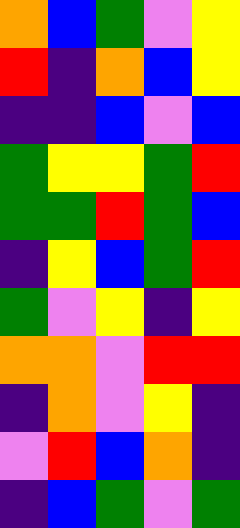[["orange", "blue", "green", "violet", "yellow"], ["red", "indigo", "orange", "blue", "yellow"], ["indigo", "indigo", "blue", "violet", "blue"], ["green", "yellow", "yellow", "green", "red"], ["green", "green", "red", "green", "blue"], ["indigo", "yellow", "blue", "green", "red"], ["green", "violet", "yellow", "indigo", "yellow"], ["orange", "orange", "violet", "red", "red"], ["indigo", "orange", "violet", "yellow", "indigo"], ["violet", "red", "blue", "orange", "indigo"], ["indigo", "blue", "green", "violet", "green"]]